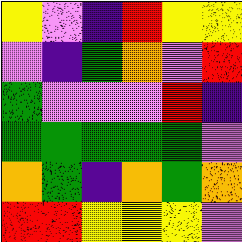[["yellow", "violet", "indigo", "red", "yellow", "yellow"], ["violet", "indigo", "green", "orange", "violet", "red"], ["green", "violet", "violet", "violet", "red", "indigo"], ["green", "green", "green", "green", "green", "violet"], ["orange", "green", "indigo", "orange", "green", "orange"], ["red", "red", "yellow", "yellow", "yellow", "violet"]]